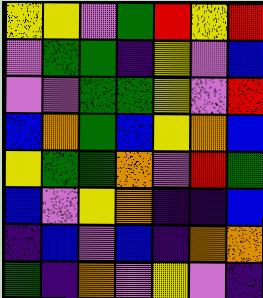[["yellow", "yellow", "violet", "green", "red", "yellow", "red"], ["violet", "green", "green", "indigo", "yellow", "violet", "blue"], ["violet", "violet", "green", "green", "yellow", "violet", "red"], ["blue", "orange", "green", "blue", "yellow", "orange", "blue"], ["yellow", "green", "green", "orange", "violet", "red", "green"], ["blue", "violet", "yellow", "orange", "indigo", "indigo", "blue"], ["indigo", "blue", "violet", "blue", "indigo", "orange", "orange"], ["green", "indigo", "orange", "violet", "yellow", "violet", "indigo"]]